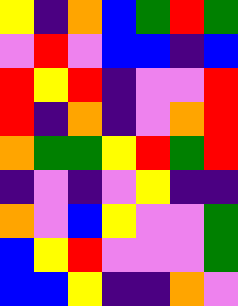[["yellow", "indigo", "orange", "blue", "green", "red", "green"], ["violet", "red", "violet", "blue", "blue", "indigo", "blue"], ["red", "yellow", "red", "indigo", "violet", "violet", "red"], ["red", "indigo", "orange", "indigo", "violet", "orange", "red"], ["orange", "green", "green", "yellow", "red", "green", "red"], ["indigo", "violet", "indigo", "violet", "yellow", "indigo", "indigo"], ["orange", "violet", "blue", "yellow", "violet", "violet", "green"], ["blue", "yellow", "red", "violet", "violet", "violet", "green"], ["blue", "blue", "yellow", "indigo", "indigo", "orange", "violet"]]